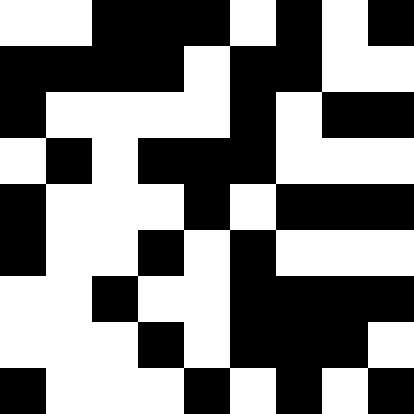[["white", "white", "black", "black", "black", "white", "black", "white", "black"], ["black", "black", "black", "black", "white", "black", "black", "white", "white"], ["black", "white", "white", "white", "white", "black", "white", "black", "black"], ["white", "black", "white", "black", "black", "black", "white", "white", "white"], ["black", "white", "white", "white", "black", "white", "black", "black", "black"], ["black", "white", "white", "black", "white", "black", "white", "white", "white"], ["white", "white", "black", "white", "white", "black", "black", "black", "black"], ["white", "white", "white", "black", "white", "black", "black", "black", "white"], ["black", "white", "white", "white", "black", "white", "black", "white", "black"]]